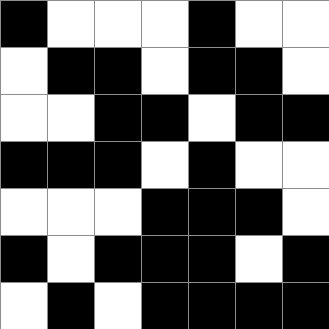[["black", "white", "white", "white", "black", "white", "white"], ["white", "black", "black", "white", "black", "black", "white"], ["white", "white", "black", "black", "white", "black", "black"], ["black", "black", "black", "white", "black", "white", "white"], ["white", "white", "white", "black", "black", "black", "white"], ["black", "white", "black", "black", "black", "white", "black"], ["white", "black", "white", "black", "black", "black", "black"]]